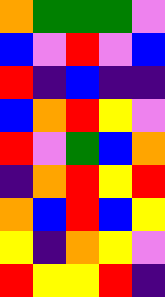[["orange", "green", "green", "green", "violet"], ["blue", "violet", "red", "violet", "blue"], ["red", "indigo", "blue", "indigo", "indigo"], ["blue", "orange", "red", "yellow", "violet"], ["red", "violet", "green", "blue", "orange"], ["indigo", "orange", "red", "yellow", "red"], ["orange", "blue", "red", "blue", "yellow"], ["yellow", "indigo", "orange", "yellow", "violet"], ["red", "yellow", "yellow", "red", "indigo"]]